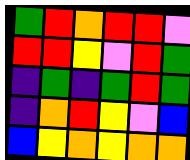[["green", "red", "orange", "red", "red", "violet"], ["red", "red", "yellow", "violet", "red", "green"], ["indigo", "green", "indigo", "green", "red", "green"], ["indigo", "orange", "red", "yellow", "violet", "blue"], ["blue", "yellow", "orange", "yellow", "orange", "orange"]]